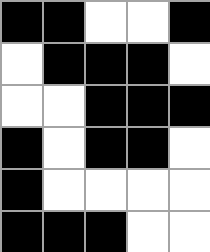[["black", "black", "white", "white", "black"], ["white", "black", "black", "black", "white"], ["white", "white", "black", "black", "black"], ["black", "white", "black", "black", "white"], ["black", "white", "white", "white", "white"], ["black", "black", "black", "white", "white"]]